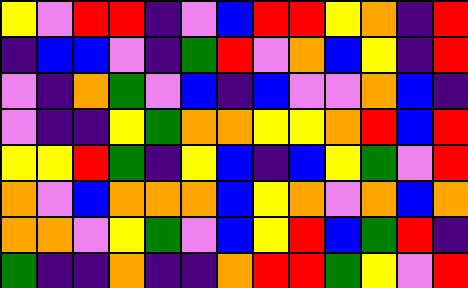[["yellow", "violet", "red", "red", "indigo", "violet", "blue", "red", "red", "yellow", "orange", "indigo", "red"], ["indigo", "blue", "blue", "violet", "indigo", "green", "red", "violet", "orange", "blue", "yellow", "indigo", "red"], ["violet", "indigo", "orange", "green", "violet", "blue", "indigo", "blue", "violet", "violet", "orange", "blue", "indigo"], ["violet", "indigo", "indigo", "yellow", "green", "orange", "orange", "yellow", "yellow", "orange", "red", "blue", "red"], ["yellow", "yellow", "red", "green", "indigo", "yellow", "blue", "indigo", "blue", "yellow", "green", "violet", "red"], ["orange", "violet", "blue", "orange", "orange", "orange", "blue", "yellow", "orange", "violet", "orange", "blue", "orange"], ["orange", "orange", "violet", "yellow", "green", "violet", "blue", "yellow", "red", "blue", "green", "red", "indigo"], ["green", "indigo", "indigo", "orange", "indigo", "indigo", "orange", "red", "red", "green", "yellow", "violet", "red"]]